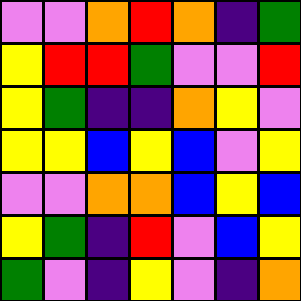[["violet", "violet", "orange", "red", "orange", "indigo", "green"], ["yellow", "red", "red", "green", "violet", "violet", "red"], ["yellow", "green", "indigo", "indigo", "orange", "yellow", "violet"], ["yellow", "yellow", "blue", "yellow", "blue", "violet", "yellow"], ["violet", "violet", "orange", "orange", "blue", "yellow", "blue"], ["yellow", "green", "indigo", "red", "violet", "blue", "yellow"], ["green", "violet", "indigo", "yellow", "violet", "indigo", "orange"]]